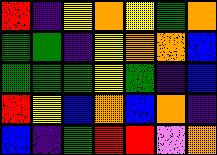[["red", "indigo", "yellow", "orange", "yellow", "green", "orange"], ["green", "green", "indigo", "yellow", "orange", "orange", "blue"], ["green", "green", "green", "yellow", "green", "indigo", "blue"], ["red", "yellow", "blue", "orange", "blue", "orange", "indigo"], ["blue", "indigo", "green", "red", "red", "violet", "orange"]]